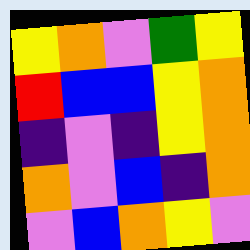[["yellow", "orange", "violet", "green", "yellow"], ["red", "blue", "blue", "yellow", "orange"], ["indigo", "violet", "indigo", "yellow", "orange"], ["orange", "violet", "blue", "indigo", "orange"], ["violet", "blue", "orange", "yellow", "violet"]]